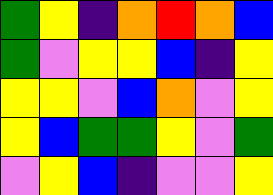[["green", "yellow", "indigo", "orange", "red", "orange", "blue"], ["green", "violet", "yellow", "yellow", "blue", "indigo", "yellow"], ["yellow", "yellow", "violet", "blue", "orange", "violet", "yellow"], ["yellow", "blue", "green", "green", "yellow", "violet", "green"], ["violet", "yellow", "blue", "indigo", "violet", "violet", "yellow"]]